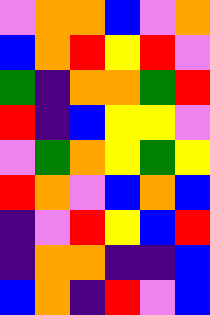[["violet", "orange", "orange", "blue", "violet", "orange"], ["blue", "orange", "red", "yellow", "red", "violet"], ["green", "indigo", "orange", "orange", "green", "red"], ["red", "indigo", "blue", "yellow", "yellow", "violet"], ["violet", "green", "orange", "yellow", "green", "yellow"], ["red", "orange", "violet", "blue", "orange", "blue"], ["indigo", "violet", "red", "yellow", "blue", "red"], ["indigo", "orange", "orange", "indigo", "indigo", "blue"], ["blue", "orange", "indigo", "red", "violet", "blue"]]